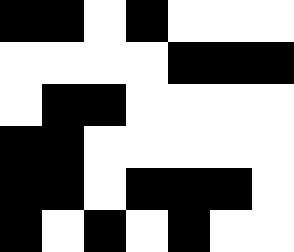[["black", "black", "white", "black", "white", "white", "white"], ["white", "white", "white", "white", "black", "black", "black"], ["white", "black", "black", "white", "white", "white", "white"], ["black", "black", "white", "white", "white", "white", "white"], ["black", "black", "white", "black", "black", "black", "white"], ["black", "white", "black", "white", "black", "white", "white"]]